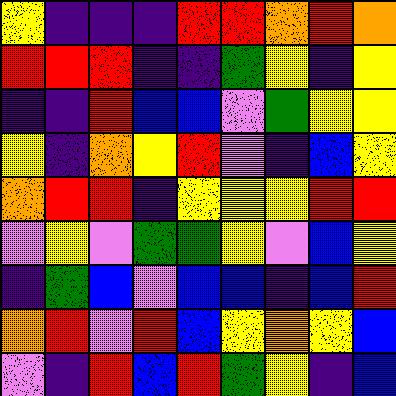[["yellow", "indigo", "indigo", "indigo", "red", "red", "orange", "red", "orange"], ["red", "red", "red", "indigo", "indigo", "green", "yellow", "indigo", "yellow"], ["indigo", "indigo", "red", "blue", "blue", "violet", "green", "yellow", "yellow"], ["yellow", "indigo", "orange", "yellow", "red", "violet", "indigo", "blue", "yellow"], ["orange", "red", "red", "indigo", "yellow", "yellow", "yellow", "red", "red"], ["violet", "yellow", "violet", "green", "green", "yellow", "violet", "blue", "yellow"], ["indigo", "green", "blue", "violet", "blue", "blue", "indigo", "blue", "red"], ["orange", "red", "violet", "red", "blue", "yellow", "orange", "yellow", "blue"], ["violet", "indigo", "red", "blue", "red", "green", "yellow", "indigo", "blue"]]